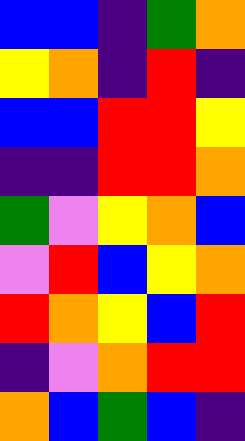[["blue", "blue", "indigo", "green", "orange"], ["yellow", "orange", "indigo", "red", "indigo"], ["blue", "blue", "red", "red", "yellow"], ["indigo", "indigo", "red", "red", "orange"], ["green", "violet", "yellow", "orange", "blue"], ["violet", "red", "blue", "yellow", "orange"], ["red", "orange", "yellow", "blue", "red"], ["indigo", "violet", "orange", "red", "red"], ["orange", "blue", "green", "blue", "indigo"]]